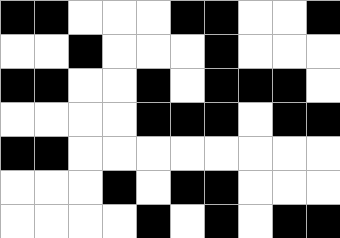[["black", "black", "white", "white", "white", "black", "black", "white", "white", "black"], ["white", "white", "black", "white", "white", "white", "black", "white", "white", "white"], ["black", "black", "white", "white", "black", "white", "black", "black", "black", "white"], ["white", "white", "white", "white", "black", "black", "black", "white", "black", "black"], ["black", "black", "white", "white", "white", "white", "white", "white", "white", "white"], ["white", "white", "white", "black", "white", "black", "black", "white", "white", "white"], ["white", "white", "white", "white", "black", "white", "black", "white", "black", "black"]]